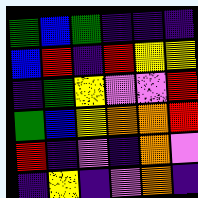[["green", "blue", "green", "indigo", "indigo", "indigo"], ["blue", "red", "indigo", "red", "yellow", "yellow"], ["indigo", "green", "yellow", "violet", "violet", "red"], ["green", "blue", "yellow", "orange", "orange", "red"], ["red", "indigo", "violet", "indigo", "orange", "violet"], ["indigo", "yellow", "indigo", "violet", "orange", "indigo"]]